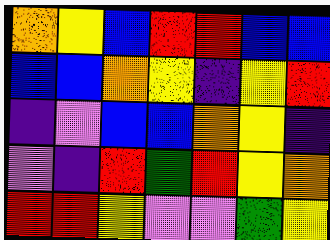[["orange", "yellow", "blue", "red", "red", "blue", "blue"], ["blue", "blue", "orange", "yellow", "indigo", "yellow", "red"], ["indigo", "violet", "blue", "blue", "orange", "yellow", "indigo"], ["violet", "indigo", "red", "green", "red", "yellow", "orange"], ["red", "red", "yellow", "violet", "violet", "green", "yellow"]]